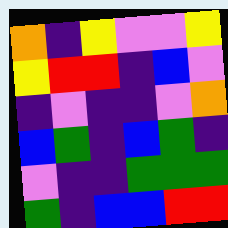[["orange", "indigo", "yellow", "violet", "violet", "yellow"], ["yellow", "red", "red", "indigo", "blue", "violet"], ["indigo", "violet", "indigo", "indigo", "violet", "orange"], ["blue", "green", "indigo", "blue", "green", "indigo"], ["violet", "indigo", "indigo", "green", "green", "green"], ["green", "indigo", "blue", "blue", "red", "red"]]